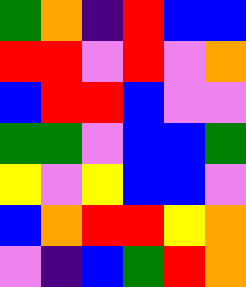[["green", "orange", "indigo", "red", "blue", "blue"], ["red", "red", "violet", "red", "violet", "orange"], ["blue", "red", "red", "blue", "violet", "violet"], ["green", "green", "violet", "blue", "blue", "green"], ["yellow", "violet", "yellow", "blue", "blue", "violet"], ["blue", "orange", "red", "red", "yellow", "orange"], ["violet", "indigo", "blue", "green", "red", "orange"]]